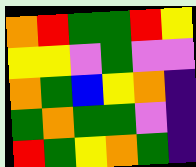[["orange", "red", "green", "green", "red", "yellow"], ["yellow", "yellow", "violet", "green", "violet", "violet"], ["orange", "green", "blue", "yellow", "orange", "indigo"], ["green", "orange", "green", "green", "violet", "indigo"], ["red", "green", "yellow", "orange", "green", "indigo"]]